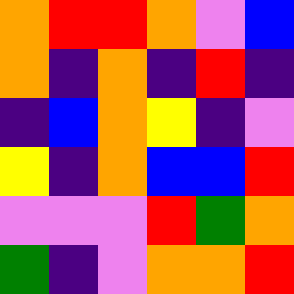[["orange", "red", "red", "orange", "violet", "blue"], ["orange", "indigo", "orange", "indigo", "red", "indigo"], ["indigo", "blue", "orange", "yellow", "indigo", "violet"], ["yellow", "indigo", "orange", "blue", "blue", "red"], ["violet", "violet", "violet", "red", "green", "orange"], ["green", "indigo", "violet", "orange", "orange", "red"]]